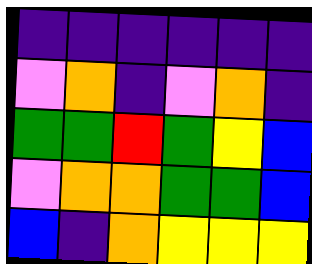[["indigo", "indigo", "indigo", "indigo", "indigo", "indigo"], ["violet", "orange", "indigo", "violet", "orange", "indigo"], ["green", "green", "red", "green", "yellow", "blue"], ["violet", "orange", "orange", "green", "green", "blue"], ["blue", "indigo", "orange", "yellow", "yellow", "yellow"]]